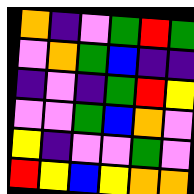[["orange", "indigo", "violet", "green", "red", "green"], ["violet", "orange", "green", "blue", "indigo", "indigo"], ["indigo", "violet", "indigo", "green", "red", "yellow"], ["violet", "violet", "green", "blue", "orange", "violet"], ["yellow", "indigo", "violet", "violet", "green", "violet"], ["red", "yellow", "blue", "yellow", "orange", "orange"]]